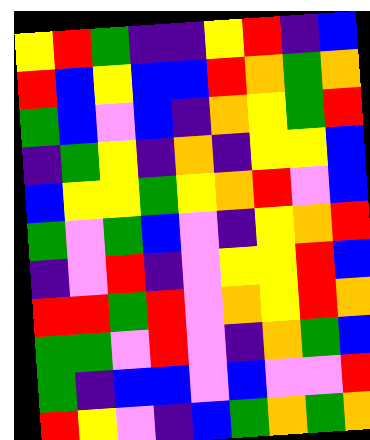[["yellow", "red", "green", "indigo", "indigo", "yellow", "red", "indigo", "blue"], ["red", "blue", "yellow", "blue", "blue", "red", "orange", "green", "orange"], ["green", "blue", "violet", "blue", "indigo", "orange", "yellow", "green", "red"], ["indigo", "green", "yellow", "indigo", "orange", "indigo", "yellow", "yellow", "blue"], ["blue", "yellow", "yellow", "green", "yellow", "orange", "red", "violet", "blue"], ["green", "violet", "green", "blue", "violet", "indigo", "yellow", "orange", "red"], ["indigo", "violet", "red", "indigo", "violet", "yellow", "yellow", "red", "blue"], ["red", "red", "green", "red", "violet", "orange", "yellow", "red", "orange"], ["green", "green", "violet", "red", "violet", "indigo", "orange", "green", "blue"], ["green", "indigo", "blue", "blue", "violet", "blue", "violet", "violet", "red"], ["red", "yellow", "violet", "indigo", "blue", "green", "orange", "green", "orange"]]